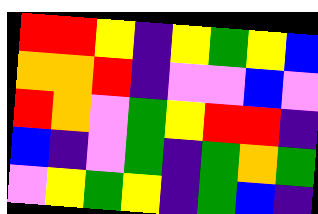[["red", "red", "yellow", "indigo", "yellow", "green", "yellow", "blue"], ["orange", "orange", "red", "indigo", "violet", "violet", "blue", "violet"], ["red", "orange", "violet", "green", "yellow", "red", "red", "indigo"], ["blue", "indigo", "violet", "green", "indigo", "green", "orange", "green"], ["violet", "yellow", "green", "yellow", "indigo", "green", "blue", "indigo"]]